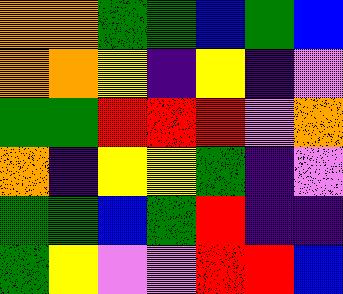[["orange", "orange", "green", "green", "blue", "green", "blue"], ["orange", "orange", "yellow", "indigo", "yellow", "indigo", "violet"], ["green", "green", "red", "red", "red", "violet", "orange"], ["orange", "indigo", "yellow", "yellow", "green", "indigo", "violet"], ["green", "green", "blue", "green", "red", "indigo", "indigo"], ["green", "yellow", "violet", "violet", "red", "red", "blue"]]